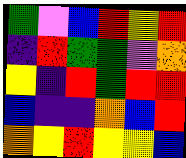[["green", "violet", "blue", "red", "yellow", "red"], ["indigo", "red", "green", "green", "violet", "orange"], ["yellow", "indigo", "red", "green", "red", "red"], ["blue", "indigo", "indigo", "orange", "blue", "red"], ["orange", "yellow", "red", "yellow", "yellow", "blue"]]